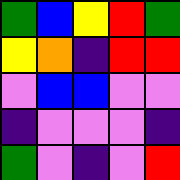[["green", "blue", "yellow", "red", "green"], ["yellow", "orange", "indigo", "red", "red"], ["violet", "blue", "blue", "violet", "violet"], ["indigo", "violet", "violet", "violet", "indigo"], ["green", "violet", "indigo", "violet", "red"]]